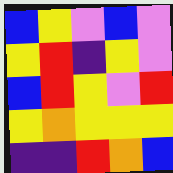[["blue", "yellow", "violet", "blue", "violet"], ["yellow", "red", "indigo", "yellow", "violet"], ["blue", "red", "yellow", "violet", "red"], ["yellow", "orange", "yellow", "yellow", "yellow"], ["indigo", "indigo", "red", "orange", "blue"]]